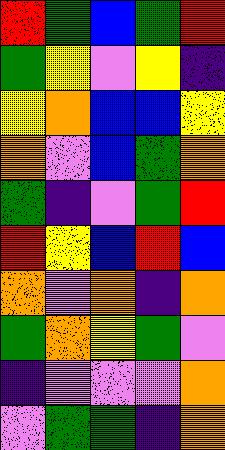[["red", "green", "blue", "green", "red"], ["green", "yellow", "violet", "yellow", "indigo"], ["yellow", "orange", "blue", "blue", "yellow"], ["orange", "violet", "blue", "green", "orange"], ["green", "indigo", "violet", "green", "red"], ["red", "yellow", "blue", "red", "blue"], ["orange", "violet", "orange", "indigo", "orange"], ["green", "orange", "yellow", "green", "violet"], ["indigo", "violet", "violet", "violet", "orange"], ["violet", "green", "green", "indigo", "orange"]]